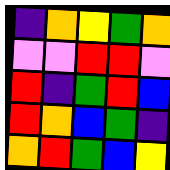[["indigo", "orange", "yellow", "green", "orange"], ["violet", "violet", "red", "red", "violet"], ["red", "indigo", "green", "red", "blue"], ["red", "orange", "blue", "green", "indigo"], ["orange", "red", "green", "blue", "yellow"]]